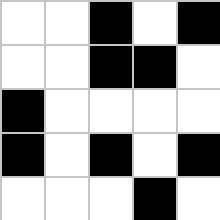[["white", "white", "black", "white", "black"], ["white", "white", "black", "black", "white"], ["black", "white", "white", "white", "white"], ["black", "white", "black", "white", "black"], ["white", "white", "white", "black", "white"]]